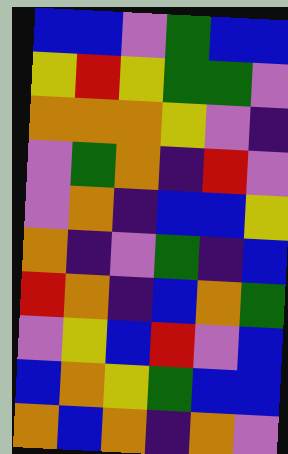[["blue", "blue", "violet", "green", "blue", "blue"], ["yellow", "red", "yellow", "green", "green", "violet"], ["orange", "orange", "orange", "yellow", "violet", "indigo"], ["violet", "green", "orange", "indigo", "red", "violet"], ["violet", "orange", "indigo", "blue", "blue", "yellow"], ["orange", "indigo", "violet", "green", "indigo", "blue"], ["red", "orange", "indigo", "blue", "orange", "green"], ["violet", "yellow", "blue", "red", "violet", "blue"], ["blue", "orange", "yellow", "green", "blue", "blue"], ["orange", "blue", "orange", "indigo", "orange", "violet"]]